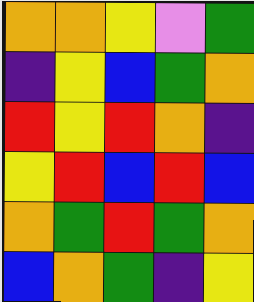[["orange", "orange", "yellow", "violet", "green"], ["indigo", "yellow", "blue", "green", "orange"], ["red", "yellow", "red", "orange", "indigo"], ["yellow", "red", "blue", "red", "blue"], ["orange", "green", "red", "green", "orange"], ["blue", "orange", "green", "indigo", "yellow"]]